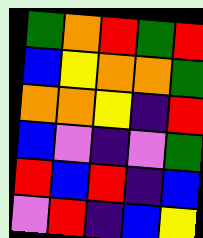[["green", "orange", "red", "green", "red"], ["blue", "yellow", "orange", "orange", "green"], ["orange", "orange", "yellow", "indigo", "red"], ["blue", "violet", "indigo", "violet", "green"], ["red", "blue", "red", "indigo", "blue"], ["violet", "red", "indigo", "blue", "yellow"]]